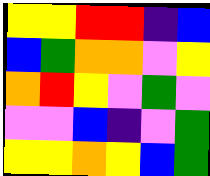[["yellow", "yellow", "red", "red", "indigo", "blue"], ["blue", "green", "orange", "orange", "violet", "yellow"], ["orange", "red", "yellow", "violet", "green", "violet"], ["violet", "violet", "blue", "indigo", "violet", "green"], ["yellow", "yellow", "orange", "yellow", "blue", "green"]]